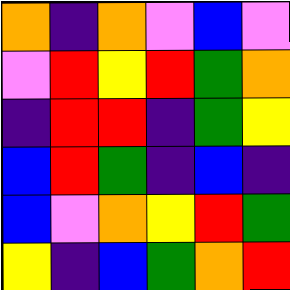[["orange", "indigo", "orange", "violet", "blue", "violet"], ["violet", "red", "yellow", "red", "green", "orange"], ["indigo", "red", "red", "indigo", "green", "yellow"], ["blue", "red", "green", "indigo", "blue", "indigo"], ["blue", "violet", "orange", "yellow", "red", "green"], ["yellow", "indigo", "blue", "green", "orange", "red"]]